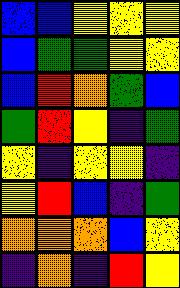[["blue", "blue", "yellow", "yellow", "yellow"], ["blue", "green", "green", "yellow", "yellow"], ["blue", "red", "orange", "green", "blue"], ["green", "red", "yellow", "indigo", "green"], ["yellow", "indigo", "yellow", "yellow", "indigo"], ["yellow", "red", "blue", "indigo", "green"], ["orange", "orange", "orange", "blue", "yellow"], ["indigo", "orange", "indigo", "red", "yellow"]]